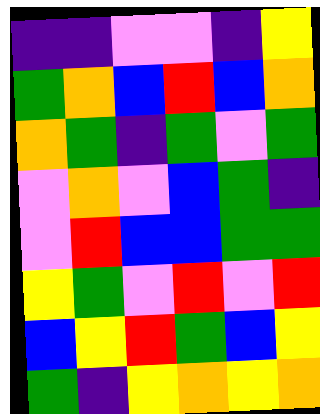[["indigo", "indigo", "violet", "violet", "indigo", "yellow"], ["green", "orange", "blue", "red", "blue", "orange"], ["orange", "green", "indigo", "green", "violet", "green"], ["violet", "orange", "violet", "blue", "green", "indigo"], ["violet", "red", "blue", "blue", "green", "green"], ["yellow", "green", "violet", "red", "violet", "red"], ["blue", "yellow", "red", "green", "blue", "yellow"], ["green", "indigo", "yellow", "orange", "yellow", "orange"]]